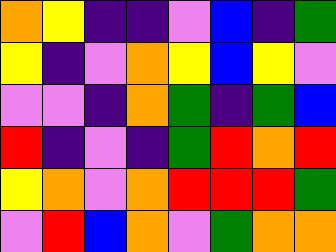[["orange", "yellow", "indigo", "indigo", "violet", "blue", "indigo", "green"], ["yellow", "indigo", "violet", "orange", "yellow", "blue", "yellow", "violet"], ["violet", "violet", "indigo", "orange", "green", "indigo", "green", "blue"], ["red", "indigo", "violet", "indigo", "green", "red", "orange", "red"], ["yellow", "orange", "violet", "orange", "red", "red", "red", "green"], ["violet", "red", "blue", "orange", "violet", "green", "orange", "orange"]]